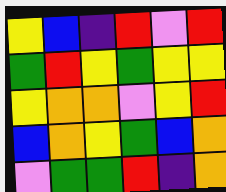[["yellow", "blue", "indigo", "red", "violet", "red"], ["green", "red", "yellow", "green", "yellow", "yellow"], ["yellow", "orange", "orange", "violet", "yellow", "red"], ["blue", "orange", "yellow", "green", "blue", "orange"], ["violet", "green", "green", "red", "indigo", "orange"]]